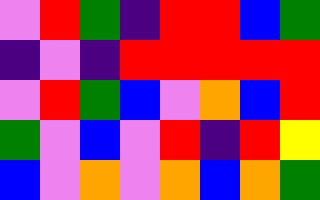[["violet", "red", "green", "indigo", "red", "red", "blue", "green"], ["indigo", "violet", "indigo", "red", "red", "red", "red", "red"], ["violet", "red", "green", "blue", "violet", "orange", "blue", "red"], ["green", "violet", "blue", "violet", "red", "indigo", "red", "yellow"], ["blue", "violet", "orange", "violet", "orange", "blue", "orange", "green"]]